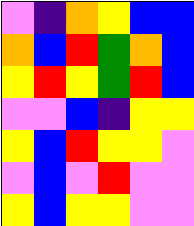[["violet", "indigo", "orange", "yellow", "blue", "blue"], ["orange", "blue", "red", "green", "orange", "blue"], ["yellow", "red", "yellow", "green", "red", "blue"], ["violet", "violet", "blue", "indigo", "yellow", "yellow"], ["yellow", "blue", "red", "yellow", "yellow", "violet"], ["violet", "blue", "violet", "red", "violet", "violet"], ["yellow", "blue", "yellow", "yellow", "violet", "violet"]]